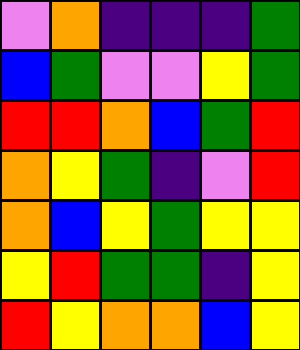[["violet", "orange", "indigo", "indigo", "indigo", "green"], ["blue", "green", "violet", "violet", "yellow", "green"], ["red", "red", "orange", "blue", "green", "red"], ["orange", "yellow", "green", "indigo", "violet", "red"], ["orange", "blue", "yellow", "green", "yellow", "yellow"], ["yellow", "red", "green", "green", "indigo", "yellow"], ["red", "yellow", "orange", "orange", "blue", "yellow"]]